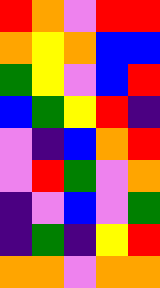[["red", "orange", "violet", "red", "red"], ["orange", "yellow", "orange", "blue", "blue"], ["green", "yellow", "violet", "blue", "red"], ["blue", "green", "yellow", "red", "indigo"], ["violet", "indigo", "blue", "orange", "red"], ["violet", "red", "green", "violet", "orange"], ["indigo", "violet", "blue", "violet", "green"], ["indigo", "green", "indigo", "yellow", "red"], ["orange", "orange", "violet", "orange", "orange"]]